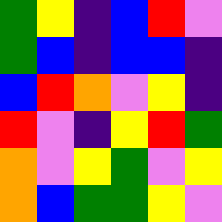[["green", "yellow", "indigo", "blue", "red", "violet"], ["green", "blue", "indigo", "blue", "blue", "indigo"], ["blue", "red", "orange", "violet", "yellow", "indigo"], ["red", "violet", "indigo", "yellow", "red", "green"], ["orange", "violet", "yellow", "green", "violet", "yellow"], ["orange", "blue", "green", "green", "yellow", "violet"]]